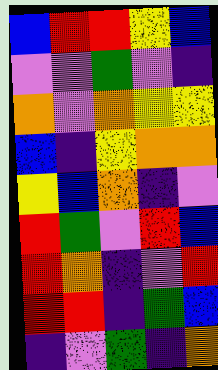[["blue", "red", "red", "yellow", "blue"], ["violet", "violet", "green", "violet", "indigo"], ["orange", "violet", "orange", "yellow", "yellow"], ["blue", "indigo", "yellow", "orange", "orange"], ["yellow", "blue", "orange", "indigo", "violet"], ["red", "green", "violet", "red", "blue"], ["red", "orange", "indigo", "violet", "red"], ["red", "red", "indigo", "green", "blue"], ["indigo", "violet", "green", "indigo", "orange"]]